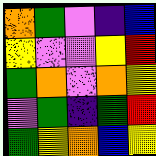[["orange", "green", "violet", "indigo", "blue"], ["yellow", "violet", "violet", "yellow", "red"], ["green", "orange", "violet", "orange", "yellow"], ["violet", "green", "indigo", "green", "red"], ["green", "yellow", "orange", "blue", "yellow"]]